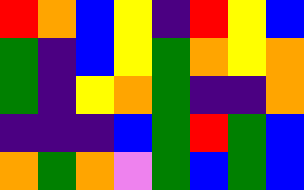[["red", "orange", "blue", "yellow", "indigo", "red", "yellow", "blue"], ["green", "indigo", "blue", "yellow", "green", "orange", "yellow", "orange"], ["green", "indigo", "yellow", "orange", "green", "indigo", "indigo", "orange"], ["indigo", "indigo", "indigo", "blue", "green", "red", "green", "blue"], ["orange", "green", "orange", "violet", "green", "blue", "green", "blue"]]